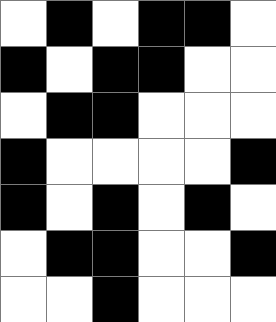[["white", "black", "white", "black", "black", "white"], ["black", "white", "black", "black", "white", "white"], ["white", "black", "black", "white", "white", "white"], ["black", "white", "white", "white", "white", "black"], ["black", "white", "black", "white", "black", "white"], ["white", "black", "black", "white", "white", "black"], ["white", "white", "black", "white", "white", "white"]]